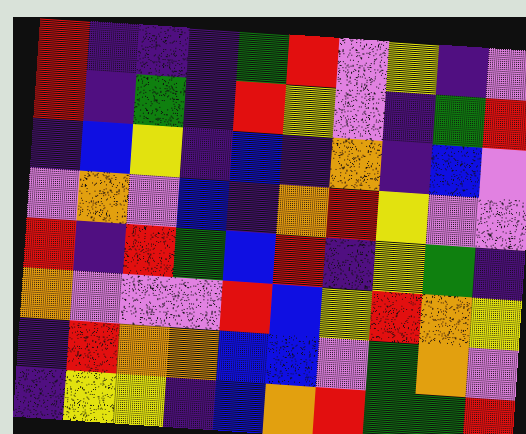[["red", "indigo", "indigo", "indigo", "green", "red", "violet", "yellow", "indigo", "violet"], ["red", "indigo", "green", "indigo", "red", "yellow", "violet", "indigo", "green", "red"], ["indigo", "blue", "yellow", "indigo", "blue", "indigo", "orange", "indigo", "blue", "violet"], ["violet", "orange", "violet", "blue", "indigo", "orange", "red", "yellow", "violet", "violet"], ["red", "indigo", "red", "green", "blue", "red", "indigo", "yellow", "green", "indigo"], ["orange", "violet", "violet", "violet", "red", "blue", "yellow", "red", "orange", "yellow"], ["indigo", "red", "orange", "orange", "blue", "blue", "violet", "green", "orange", "violet"], ["indigo", "yellow", "yellow", "indigo", "blue", "orange", "red", "green", "green", "red"]]